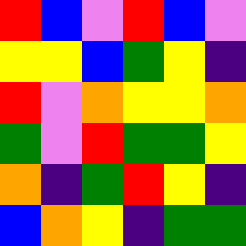[["red", "blue", "violet", "red", "blue", "violet"], ["yellow", "yellow", "blue", "green", "yellow", "indigo"], ["red", "violet", "orange", "yellow", "yellow", "orange"], ["green", "violet", "red", "green", "green", "yellow"], ["orange", "indigo", "green", "red", "yellow", "indigo"], ["blue", "orange", "yellow", "indigo", "green", "green"]]